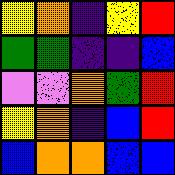[["yellow", "orange", "indigo", "yellow", "red"], ["green", "green", "indigo", "indigo", "blue"], ["violet", "violet", "orange", "green", "red"], ["yellow", "orange", "indigo", "blue", "red"], ["blue", "orange", "orange", "blue", "blue"]]